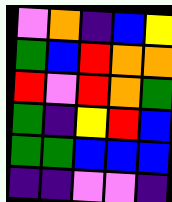[["violet", "orange", "indigo", "blue", "yellow"], ["green", "blue", "red", "orange", "orange"], ["red", "violet", "red", "orange", "green"], ["green", "indigo", "yellow", "red", "blue"], ["green", "green", "blue", "blue", "blue"], ["indigo", "indigo", "violet", "violet", "indigo"]]